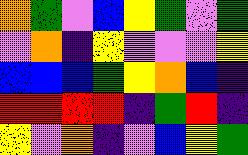[["orange", "green", "violet", "blue", "yellow", "green", "violet", "green"], ["violet", "orange", "indigo", "yellow", "violet", "violet", "violet", "yellow"], ["blue", "blue", "blue", "green", "yellow", "orange", "blue", "indigo"], ["red", "red", "red", "red", "indigo", "green", "red", "indigo"], ["yellow", "violet", "orange", "indigo", "violet", "blue", "yellow", "green"]]